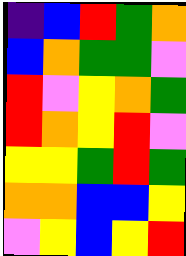[["indigo", "blue", "red", "green", "orange"], ["blue", "orange", "green", "green", "violet"], ["red", "violet", "yellow", "orange", "green"], ["red", "orange", "yellow", "red", "violet"], ["yellow", "yellow", "green", "red", "green"], ["orange", "orange", "blue", "blue", "yellow"], ["violet", "yellow", "blue", "yellow", "red"]]